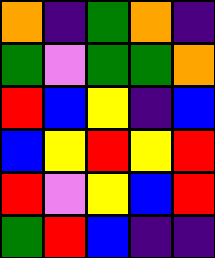[["orange", "indigo", "green", "orange", "indigo"], ["green", "violet", "green", "green", "orange"], ["red", "blue", "yellow", "indigo", "blue"], ["blue", "yellow", "red", "yellow", "red"], ["red", "violet", "yellow", "blue", "red"], ["green", "red", "blue", "indigo", "indigo"]]